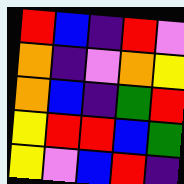[["red", "blue", "indigo", "red", "violet"], ["orange", "indigo", "violet", "orange", "yellow"], ["orange", "blue", "indigo", "green", "red"], ["yellow", "red", "red", "blue", "green"], ["yellow", "violet", "blue", "red", "indigo"]]